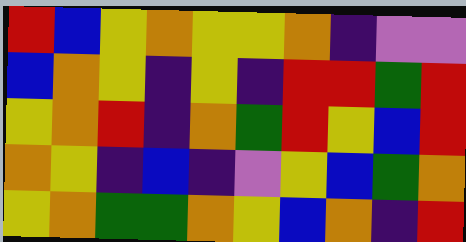[["red", "blue", "yellow", "orange", "yellow", "yellow", "orange", "indigo", "violet", "violet"], ["blue", "orange", "yellow", "indigo", "yellow", "indigo", "red", "red", "green", "red"], ["yellow", "orange", "red", "indigo", "orange", "green", "red", "yellow", "blue", "red"], ["orange", "yellow", "indigo", "blue", "indigo", "violet", "yellow", "blue", "green", "orange"], ["yellow", "orange", "green", "green", "orange", "yellow", "blue", "orange", "indigo", "red"]]